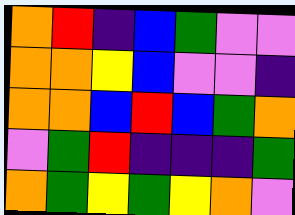[["orange", "red", "indigo", "blue", "green", "violet", "violet"], ["orange", "orange", "yellow", "blue", "violet", "violet", "indigo"], ["orange", "orange", "blue", "red", "blue", "green", "orange"], ["violet", "green", "red", "indigo", "indigo", "indigo", "green"], ["orange", "green", "yellow", "green", "yellow", "orange", "violet"]]